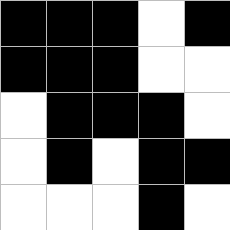[["black", "black", "black", "white", "black"], ["black", "black", "black", "white", "white"], ["white", "black", "black", "black", "white"], ["white", "black", "white", "black", "black"], ["white", "white", "white", "black", "white"]]